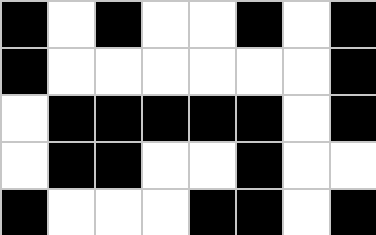[["black", "white", "black", "white", "white", "black", "white", "black"], ["black", "white", "white", "white", "white", "white", "white", "black"], ["white", "black", "black", "black", "black", "black", "white", "black"], ["white", "black", "black", "white", "white", "black", "white", "white"], ["black", "white", "white", "white", "black", "black", "white", "black"]]